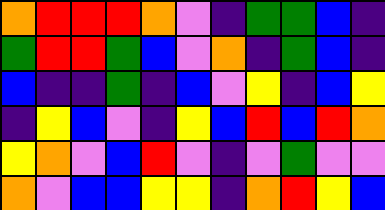[["orange", "red", "red", "red", "orange", "violet", "indigo", "green", "green", "blue", "indigo"], ["green", "red", "red", "green", "blue", "violet", "orange", "indigo", "green", "blue", "indigo"], ["blue", "indigo", "indigo", "green", "indigo", "blue", "violet", "yellow", "indigo", "blue", "yellow"], ["indigo", "yellow", "blue", "violet", "indigo", "yellow", "blue", "red", "blue", "red", "orange"], ["yellow", "orange", "violet", "blue", "red", "violet", "indigo", "violet", "green", "violet", "violet"], ["orange", "violet", "blue", "blue", "yellow", "yellow", "indigo", "orange", "red", "yellow", "blue"]]